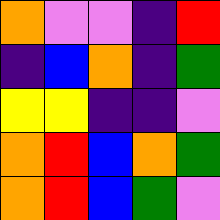[["orange", "violet", "violet", "indigo", "red"], ["indigo", "blue", "orange", "indigo", "green"], ["yellow", "yellow", "indigo", "indigo", "violet"], ["orange", "red", "blue", "orange", "green"], ["orange", "red", "blue", "green", "violet"]]